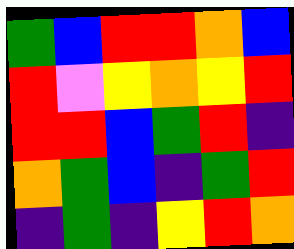[["green", "blue", "red", "red", "orange", "blue"], ["red", "violet", "yellow", "orange", "yellow", "red"], ["red", "red", "blue", "green", "red", "indigo"], ["orange", "green", "blue", "indigo", "green", "red"], ["indigo", "green", "indigo", "yellow", "red", "orange"]]